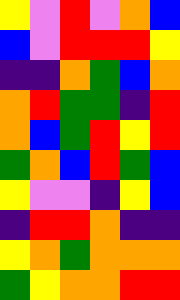[["yellow", "violet", "red", "violet", "orange", "blue"], ["blue", "violet", "red", "red", "red", "yellow"], ["indigo", "indigo", "orange", "green", "blue", "orange"], ["orange", "red", "green", "green", "indigo", "red"], ["orange", "blue", "green", "red", "yellow", "red"], ["green", "orange", "blue", "red", "green", "blue"], ["yellow", "violet", "violet", "indigo", "yellow", "blue"], ["indigo", "red", "red", "orange", "indigo", "indigo"], ["yellow", "orange", "green", "orange", "orange", "orange"], ["green", "yellow", "orange", "orange", "red", "red"]]